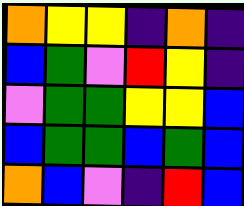[["orange", "yellow", "yellow", "indigo", "orange", "indigo"], ["blue", "green", "violet", "red", "yellow", "indigo"], ["violet", "green", "green", "yellow", "yellow", "blue"], ["blue", "green", "green", "blue", "green", "blue"], ["orange", "blue", "violet", "indigo", "red", "blue"]]